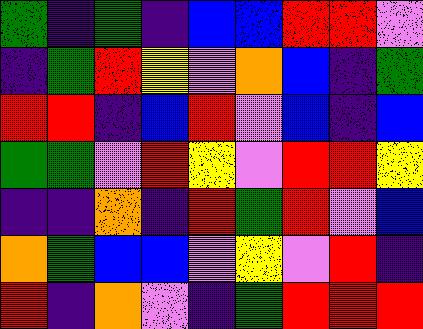[["green", "indigo", "green", "indigo", "blue", "blue", "red", "red", "violet"], ["indigo", "green", "red", "yellow", "violet", "orange", "blue", "indigo", "green"], ["red", "red", "indigo", "blue", "red", "violet", "blue", "indigo", "blue"], ["green", "green", "violet", "red", "yellow", "violet", "red", "red", "yellow"], ["indigo", "indigo", "orange", "indigo", "red", "green", "red", "violet", "blue"], ["orange", "green", "blue", "blue", "violet", "yellow", "violet", "red", "indigo"], ["red", "indigo", "orange", "violet", "indigo", "green", "red", "red", "red"]]